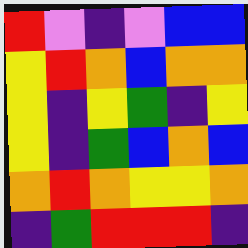[["red", "violet", "indigo", "violet", "blue", "blue"], ["yellow", "red", "orange", "blue", "orange", "orange"], ["yellow", "indigo", "yellow", "green", "indigo", "yellow"], ["yellow", "indigo", "green", "blue", "orange", "blue"], ["orange", "red", "orange", "yellow", "yellow", "orange"], ["indigo", "green", "red", "red", "red", "indigo"]]